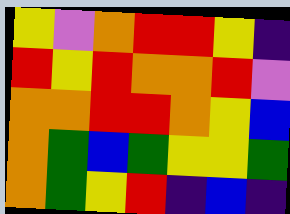[["yellow", "violet", "orange", "red", "red", "yellow", "indigo"], ["red", "yellow", "red", "orange", "orange", "red", "violet"], ["orange", "orange", "red", "red", "orange", "yellow", "blue"], ["orange", "green", "blue", "green", "yellow", "yellow", "green"], ["orange", "green", "yellow", "red", "indigo", "blue", "indigo"]]